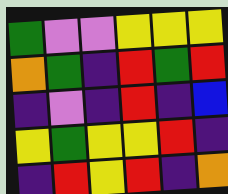[["green", "violet", "violet", "yellow", "yellow", "yellow"], ["orange", "green", "indigo", "red", "green", "red"], ["indigo", "violet", "indigo", "red", "indigo", "blue"], ["yellow", "green", "yellow", "yellow", "red", "indigo"], ["indigo", "red", "yellow", "red", "indigo", "orange"]]